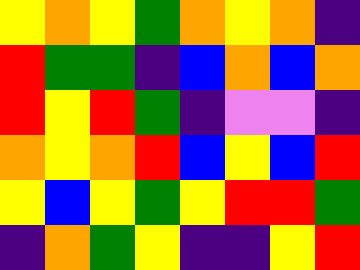[["yellow", "orange", "yellow", "green", "orange", "yellow", "orange", "indigo"], ["red", "green", "green", "indigo", "blue", "orange", "blue", "orange"], ["red", "yellow", "red", "green", "indigo", "violet", "violet", "indigo"], ["orange", "yellow", "orange", "red", "blue", "yellow", "blue", "red"], ["yellow", "blue", "yellow", "green", "yellow", "red", "red", "green"], ["indigo", "orange", "green", "yellow", "indigo", "indigo", "yellow", "red"]]